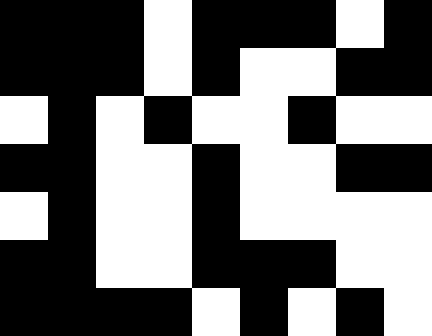[["black", "black", "black", "white", "black", "black", "black", "white", "black"], ["black", "black", "black", "white", "black", "white", "white", "black", "black"], ["white", "black", "white", "black", "white", "white", "black", "white", "white"], ["black", "black", "white", "white", "black", "white", "white", "black", "black"], ["white", "black", "white", "white", "black", "white", "white", "white", "white"], ["black", "black", "white", "white", "black", "black", "black", "white", "white"], ["black", "black", "black", "black", "white", "black", "white", "black", "white"]]